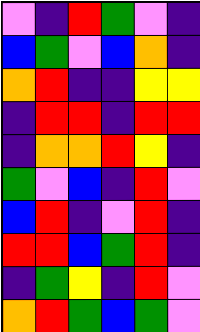[["violet", "indigo", "red", "green", "violet", "indigo"], ["blue", "green", "violet", "blue", "orange", "indigo"], ["orange", "red", "indigo", "indigo", "yellow", "yellow"], ["indigo", "red", "red", "indigo", "red", "red"], ["indigo", "orange", "orange", "red", "yellow", "indigo"], ["green", "violet", "blue", "indigo", "red", "violet"], ["blue", "red", "indigo", "violet", "red", "indigo"], ["red", "red", "blue", "green", "red", "indigo"], ["indigo", "green", "yellow", "indigo", "red", "violet"], ["orange", "red", "green", "blue", "green", "violet"]]